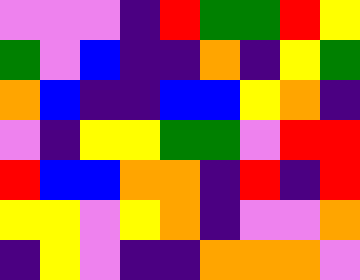[["violet", "violet", "violet", "indigo", "red", "green", "green", "red", "yellow"], ["green", "violet", "blue", "indigo", "indigo", "orange", "indigo", "yellow", "green"], ["orange", "blue", "indigo", "indigo", "blue", "blue", "yellow", "orange", "indigo"], ["violet", "indigo", "yellow", "yellow", "green", "green", "violet", "red", "red"], ["red", "blue", "blue", "orange", "orange", "indigo", "red", "indigo", "red"], ["yellow", "yellow", "violet", "yellow", "orange", "indigo", "violet", "violet", "orange"], ["indigo", "yellow", "violet", "indigo", "indigo", "orange", "orange", "orange", "violet"]]